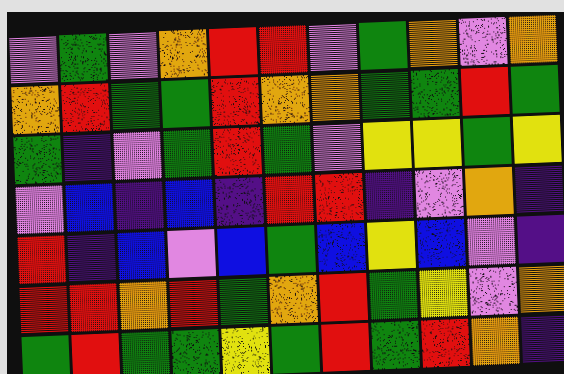[["violet", "green", "violet", "orange", "red", "red", "violet", "green", "orange", "violet", "orange"], ["orange", "red", "green", "green", "red", "orange", "orange", "green", "green", "red", "green"], ["green", "indigo", "violet", "green", "red", "green", "violet", "yellow", "yellow", "green", "yellow"], ["violet", "blue", "indigo", "blue", "indigo", "red", "red", "indigo", "violet", "orange", "indigo"], ["red", "indigo", "blue", "violet", "blue", "green", "blue", "yellow", "blue", "violet", "indigo"], ["red", "red", "orange", "red", "green", "orange", "red", "green", "yellow", "violet", "orange"], ["green", "red", "green", "green", "yellow", "green", "red", "green", "red", "orange", "indigo"]]